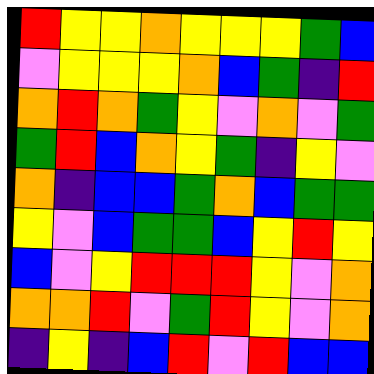[["red", "yellow", "yellow", "orange", "yellow", "yellow", "yellow", "green", "blue"], ["violet", "yellow", "yellow", "yellow", "orange", "blue", "green", "indigo", "red"], ["orange", "red", "orange", "green", "yellow", "violet", "orange", "violet", "green"], ["green", "red", "blue", "orange", "yellow", "green", "indigo", "yellow", "violet"], ["orange", "indigo", "blue", "blue", "green", "orange", "blue", "green", "green"], ["yellow", "violet", "blue", "green", "green", "blue", "yellow", "red", "yellow"], ["blue", "violet", "yellow", "red", "red", "red", "yellow", "violet", "orange"], ["orange", "orange", "red", "violet", "green", "red", "yellow", "violet", "orange"], ["indigo", "yellow", "indigo", "blue", "red", "violet", "red", "blue", "blue"]]